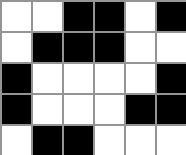[["white", "white", "black", "black", "white", "black"], ["white", "black", "black", "black", "white", "white"], ["black", "white", "white", "white", "white", "black"], ["black", "white", "white", "white", "black", "black"], ["white", "black", "black", "white", "white", "white"]]